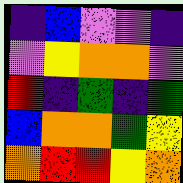[["indigo", "blue", "violet", "violet", "indigo"], ["violet", "yellow", "orange", "orange", "violet"], ["red", "indigo", "green", "indigo", "green"], ["blue", "orange", "orange", "green", "yellow"], ["orange", "red", "red", "yellow", "orange"]]